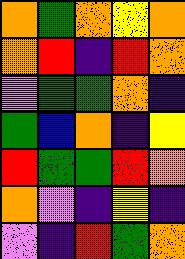[["orange", "green", "orange", "yellow", "orange"], ["orange", "red", "indigo", "red", "orange"], ["violet", "green", "green", "orange", "indigo"], ["green", "blue", "orange", "indigo", "yellow"], ["red", "green", "green", "red", "orange"], ["orange", "violet", "indigo", "yellow", "indigo"], ["violet", "indigo", "red", "green", "orange"]]